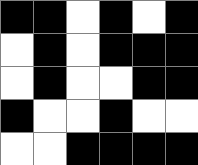[["black", "black", "white", "black", "white", "black"], ["white", "black", "white", "black", "black", "black"], ["white", "black", "white", "white", "black", "black"], ["black", "white", "white", "black", "white", "white"], ["white", "white", "black", "black", "black", "black"]]